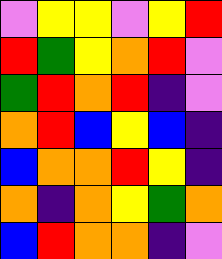[["violet", "yellow", "yellow", "violet", "yellow", "red"], ["red", "green", "yellow", "orange", "red", "violet"], ["green", "red", "orange", "red", "indigo", "violet"], ["orange", "red", "blue", "yellow", "blue", "indigo"], ["blue", "orange", "orange", "red", "yellow", "indigo"], ["orange", "indigo", "orange", "yellow", "green", "orange"], ["blue", "red", "orange", "orange", "indigo", "violet"]]